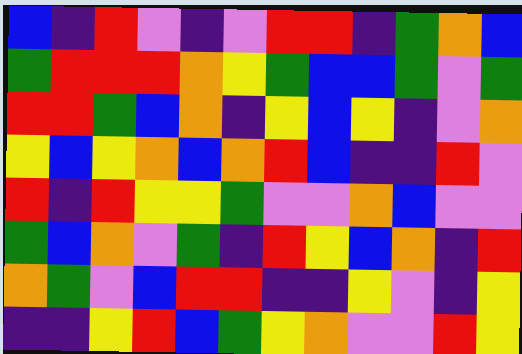[["blue", "indigo", "red", "violet", "indigo", "violet", "red", "red", "indigo", "green", "orange", "blue"], ["green", "red", "red", "red", "orange", "yellow", "green", "blue", "blue", "green", "violet", "green"], ["red", "red", "green", "blue", "orange", "indigo", "yellow", "blue", "yellow", "indigo", "violet", "orange"], ["yellow", "blue", "yellow", "orange", "blue", "orange", "red", "blue", "indigo", "indigo", "red", "violet"], ["red", "indigo", "red", "yellow", "yellow", "green", "violet", "violet", "orange", "blue", "violet", "violet"], ["green", "blue", "orange", "violet", "green", "indigo", "red", "yellow", "blue", "orange", "indigo", "red"], ["orange", "green", "violet", "blue", "red", "red", "indigo", "indigo", "yellow", "violet", "indigo", "yellow"], ["indigo", "indigo", "yellow", "red", "blue", "green", "yellow", "orange", "violet", "violet", "red", "yellow"]]